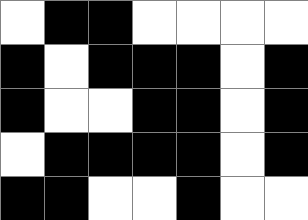[["white", "black", "black", "white", "white", "white", "white"], ["black", "white", "black", "black", "black", "white", "black"], ["black", "white", "white", "black", "black", "white", "black"], ["white", "black", "black", "black", "black", "white", "black"], ["black", "black", "white", "white", "black", "white", "white"]]